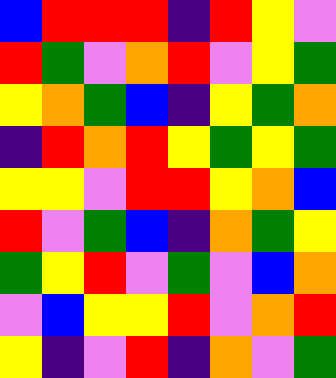[["blue", "red", "red", "red", "indigo", "red", "yellow", "violet"], ["red", "green", "violet", "orange", "red", "violet", "yellow", "green"], ["yellow", "orange", "green", "blue", "indigo", "yellow", "green", "orange"], ["indigo", "red", "orange", "red", "yellow", "green", "yellow", "green"], ["yellow", "yellow", "violet", "red", "red", "yellow", "orange", "blue"], ["red", "violet", "green", "blue", "indigo", "orange", "green", "yellow"], ["green", "yellow", "red", "violet", "green", "violet", "blue", "orange"], ["violet", "blue", "yellow", "yellow", "red", "violet", "orange", "red"], ["yellow", "indigo", "violet", "red", "indigo", "orange", "violet", "green"]]